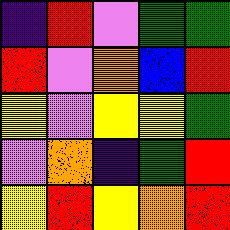[["indigo", "red", "violet", "green", "green"], ["red", "violet", "orange", "blue", "red"], ["yellow", "violet", "yellow", "yellow", "green"], ["violet", "orange", "indigo", "green", "red"], ["yellow", "red", "yellow", "orange", "red"]]